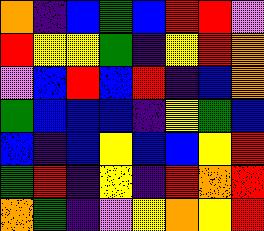[["orange", "indigo", "blue", "green", "blue", "red", "red", "violet"], ["red", "yellow", "yellow", "green", "indigo", "yellow", "red", "orange"], ["violet", "blue", "red", "blue", "red", "indigo", "blue", "orange"], ["green", "blue", "blue", "blue", "indigo", "yellow", "green", "blue"], ["blue", "indigo", "blue", "yellow", "blue", "blue", "yellow", "red"], ["green", "red", "indigo", "yellow", "indigo", "red", "orange", "red"], ["orange", "green", "indigo", "violet", "yellow", "orange", "yellow", "red"]]